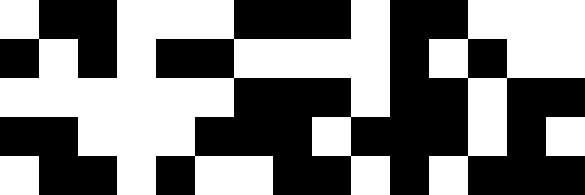[["white", "black", "black", "white", "white", "white", "black", "black", "black", "white", "black", "black", "white", "white", "white"], ["black", "white", "black", "white", "black", "black", "white", "white", "white", "white", "black", "white", "black", "white", "white"], ["white", "white", "white", "white", "white", "white", "black", "black", "black", "white", "black", "black", "white", "black", "black"], ["black", "black", "white", "white", "white", "black", "black", "black", "white", "black", "black", "black", "white", "black", "white"], ["white", "black", "black", "white", "black", "white", "white", "black", "black", "white", "black", "white", "black", "black", "black"]]